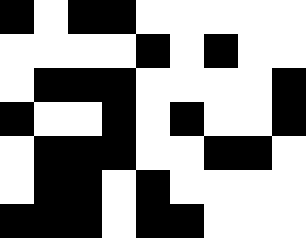[["black", "white", "black", "black", "white", "white", "white", "white", "white"], ["white", "white", "white", "white", "black", "white", "black", "white", "white"], ["white", "black", "black", "black", "white", "white", "white", "white", "black"], ["black", "white", "white", "black", "white", "black", "white", "white", "black"], ["white", "black", "black", "black", "white", "white", "black", "black", "white"], ["white", "black", "black", "white", "black", "white", "white", "white", "white"], ["black", "black", "black", "white", "black", "black", "white", "white", "white"]]